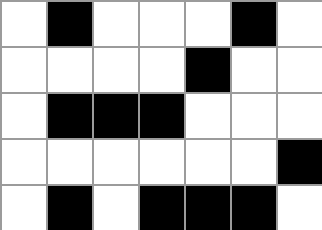[["white", "black", "white", "white", "white", "black", "white"], ["white", "white", "white", "white", "black", "white", "white"], ["white", "black", "black", "black", "white", "white", "white"], ["white", "white", "white", "white", "white", "white", "black"], ["white", "black", "white", "black", "black", "black", "white"]]